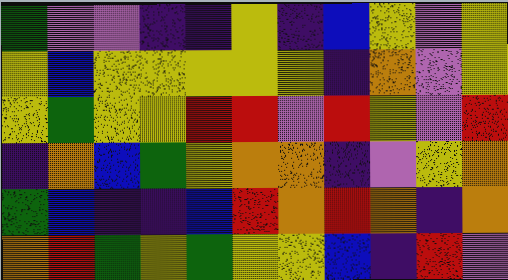[["green", "violet", "violet", "indigo", "indigo", "yellow", "indigo", "blue", "yellow", "violet", "yellow"], ["yellow", "blue", "yellow", "yellow", "yellow", "yellow", "yellow", "indigo", "orange", "violet", "yellow"], ["yellow", "green", "yellow", "yellow", "red", "red", "violet", "red", "yellow", "violet", "red"], ["indigo", "orange", "blue", "green", "yellow", "orange", "orange", "indigo", "violet", "yellow", "orange"], ["green", "blue", "indigo", "indigo", "blue", "red", "orange", "red", "orange", "indigo", "orange"], ["orange", "red", "green", "yellow", "green", "yellow", "yellow", "blue", "indigo", "red", "violet"]]